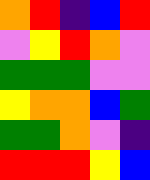[["orange", "red", "indigo", "blue", "red"], ["violet", "yellow", "red", "orange", "violet"], ["green", "green", "green", "violet", "violet"], ["yellow", "orange", "orange", "blue", "green"], ["green", "green", "orange", "violet", "indigo"], ["red", "red", "red", "yellow", "blue"]]